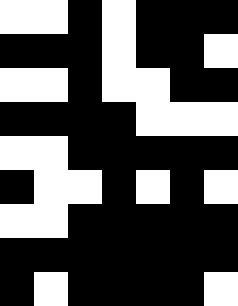[["white", "white", "black", "white", "black", "black", "black"], ["black", "black", "black", "white", "black", "black", "white"], ["white", "white", "black", "white", "white", "black", "black"], ["black", "black", "black", "black", "white", "white", "white"], ["white", "white", "black", "black", "black", "black", "black"], ["black", "white", "white", "black", "white", "black", "white"], ["white", "white", "black", "black", "black", "black", "black"], ["black", "black", "black", "black", "black", "black", "black"], ["black", "white", "black", "black", "black", "black", "white"]]